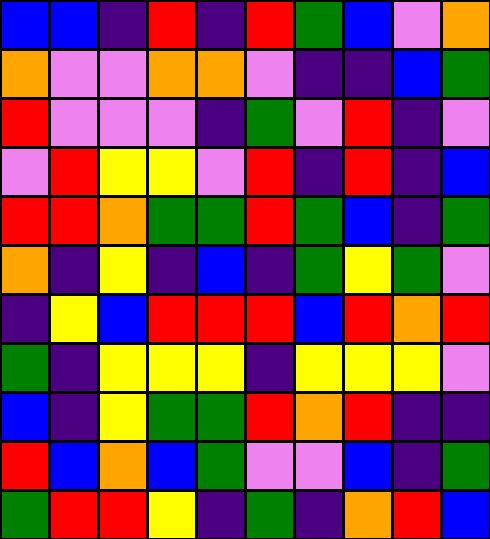[["blue", "blue", "indigo", "red", "indigo", "red", "green", "blue", "violet", "orange"], ["orange", "violet", "violet", "orange", "orange", "violet", "indigo", "indigo", "blue", "green"], ["red", "violet", "violet", "violet", "indigo", "green", "violet", "red", "indigo", "violet"], ["violet", "red", "yellow", "yellow", "violet", "red", "indigo", "red", "indigo", "blue"], ["red", "red", "orange", "green", "green", "red", "green", "blue", "indigo", "green"], ["orange", "indigo", "yellow", "indigo", "blue", "indigo", "green", "yellow", "green", "violet"], ["indigo", "yellow", "blue", "red", "red", "red", "blue", "red", "orange", "red"], ["green", "indigo", "yellow", "yellow", "yellow", "indigo", "yellow", "yellow", "yellow", "violet"], ["blue", "indigo", "yellow", "green", "green", "red", "orange", "red", "indigo", "indigo"], ["red", "blue", "orange", "blue", "green", "violet", "violet", "blue", "indigo", "green"], ["green", "red", "red", "yellow", "indigo", "green", "indigo", "orange", "red", "blue"]]